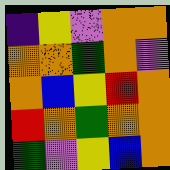[["indigo", "yellow", "violet", "orange", "orange"], ["orange", "orange", "green", "orange", "violet"], ["orange", "blue", "yellow", "red", "orange"], ["red", "orange", "green", "orange", "orange"], ["green", "violet", "yellow", "blue", "orange"]]